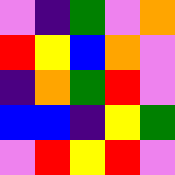[["violet", "indigo", "green", "violet", "orange"], ["red", "yellow", "blue", "orange", "violet"], ["indigo", "orange", "green", "red", "violet"], ["blue", "blue", "indigo", "yellow", "green"], ["violet", "red", "yellow", "red", "violet"]]